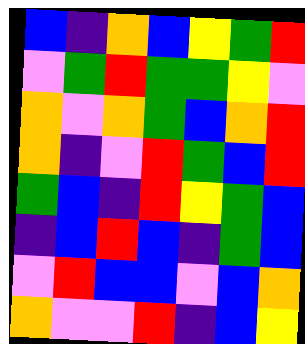[["blue", "indigo", "orange", "blue", "yellow", "green", "red"], ["violet", "green", "red", "green", "green", "yellow", "violet"], ["orange", "violet", "orange", "green", "blue", "orange", "red"], ["orange", "indigo", "violet", "red", "green", "blue", "red"], ["green", "blue", "indigo", "red", "yellow", "green", "blue"], ["indigo", "blue", "red", "blue", "indigo", "green", "blue"], ["violet", "red", "blue", "blue", "violet", "blue", "orange"], ["orange", "violet", "violet", "red", "indigo", "blue", "yellow"]]